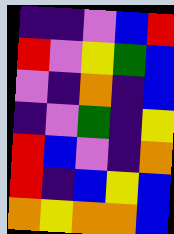[["indigo", "indigo", "violet", "blue", "red"], ["red", "violet", "yellow", "green", "blue"], ["violet", "indigo", "orange", "indigo", "blue"], ["indigo", "violet", "green", "indigo", "yellow"], ["red", "blue", "violet", "indigo", "orange"], ["red", "indigo", "blue", "yellow", "blue"], ["orange", "yellow", "orange", "orange", "blue"]]